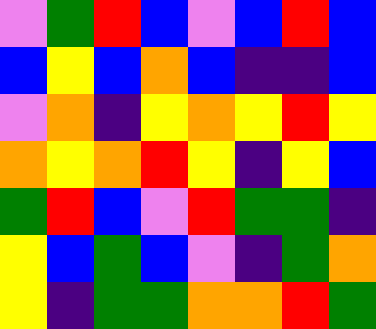[["violet", "green", "red", "blue", "violet", "blue", "red", "blue"], ["blue", "yellow", "blue", "orange", "blue", "indigo", "indigo", "blue"], ["violet", "orange", "indigo", "yellow", "orange", "yellow", "red", "yellow"], ["orange", "yellow", "orange", "red", "yellow", "indigo", "yellow", "blue"], ["green", "red", "blue", "violet", "red", "green", "green", "indigo"], ["yellow", "blue", "green", "blue", "violet", "indigo", "green", "orange"], ["yellow", "indigo", "green", "green", "orange", "orange", "red", "green"]]